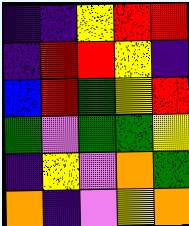[["indigo", "indigo", "yellow", "red", "red"], ["indigo", "red", "red", "yellow", "indigo"], ["blue", "red", "green", "yellow", "red"], ["green", "violet", "green", "green", "yellow"], ["indigo", "yellow", "violet", "orange", "green"], ["orange", "indigo", "violet", "yellow", "orange"]]